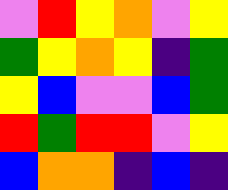[["violet", "red", "yellow", "orange", "violet", "yellow"], ["green", "yellow", "orange", "yellow", "indigo", "green"], ["yellow", "blue", "violet", "violet", "blue", "green"], ["red", "green", "red", "red", "violet", "yellow"], ["blue", "orange", "orange", "indigo", "blue", "indigo"]]